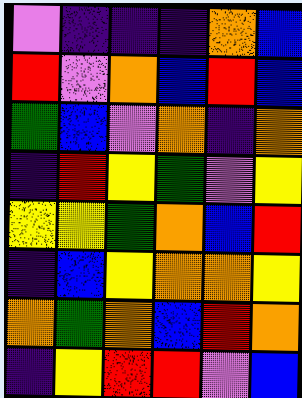[["violet", "indigo", "indigo", "indigo", "orange", "blue"], ["red", "violet", "orange", "blue", "red", "blue"], ["green", "blue", "violet", "orange", "indigo", "orange"], ["indigo", "red", "yellow", "green", "violet", "yellow"], ["yellow", "yellow", "green", "orange", "blue", "red"], ["indigo", "blue", "yellow", "orange", "orange", "yellow"], ["orange", "green", "orange", "blue", "red", "orange"], ["indigo", "yellow", "red", "red", "violet", "blue"]]